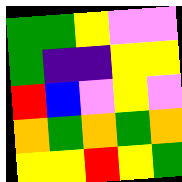[["green", "green", "yellow", "violet", "violet"], ["green", "indigo", "indigo", "yellow", "yellow"], ["red", "blue", "violet", "yellow", "violet"], ["orange", "green", "orange", "green", "orange"], ["yellow", "yellow", "red", "yellow", "green"]]